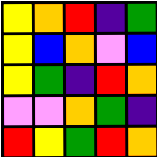[["yellow", "orange", "red", "indigo", "green"], ["yellow", "blue", "orange", "violet", "blue"], ["yellow", "green", "indigo", "red", "orange"], ["violet", "violet", "orange", "green", "indigo"], ["red", "yellow", "green", "red", "orange"]]